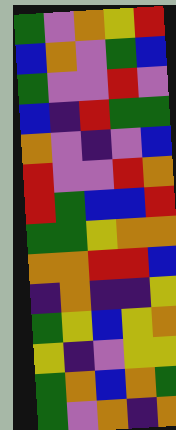[["green", "violet", "orange", "yellow", "red"], ["blue", "orange", "violet", "green", "blue"], ["green", "violet", "violet", "red", "violet"], ["blue", "indigo", "red", "green", "green"], ["orange", "violet", "indigo", "violet", "blue"], ["red", "violet", "violet", "red", "orange"], ["red", "green", "blue", "blue", "red"], ["green", "green", "yellow", "orange", "orange"], ["orange", "orange", "red", "red", "blue"], ["indigo", "orange", "indigo", "indigo", "yellow"], ["green", "yellow", "blue", "yellow", "orange"], ["yellow", "indigo", "violet", "yellow", "yellow"], ["green", "orange", "blue", "orange", "green"], ["green", "violet", "orange", "indigo", "orange"]]